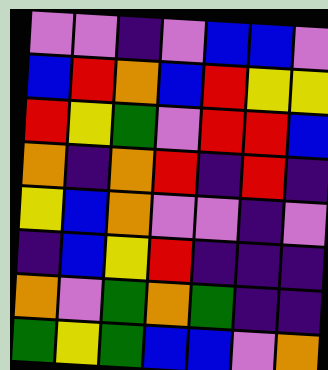[["violet", "violet", "indigo", "violet", "blue", "blue", "violet"], ["blue", "red", "orange", "blue", "red", "yellow", "yellow"], ["red", "yellow", "green", "violet", "red", "red", "blue"], ["orange", "indigo", "orange", "red", "indigo", "red", "indigo"], ["yellow", "blue", "orange", "violet", "violet", "indigo", "violet"], ["indigo", "blue", "yellow", "red", "indigo", "indigo", "indigo"], ["orange", "violet", "green", "orange", "green", "indigo", "indigo"], ["green", "yellow", "green", "blue", "blue", "violet", "orange"]]